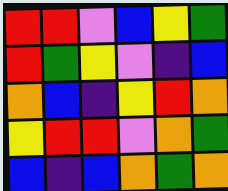[["red", "red", "violet", "blue", "yellow", "green"], ["red", "green", "yellow", "violet", "indigo", "blue"], ["orange", "blue", "indigo", "yellow", "red", "orange"], ["yellow", "red", "red", "violet", "orange", "green"], ["blue", "indigo", "blue", "orange", "green", "orange"]]